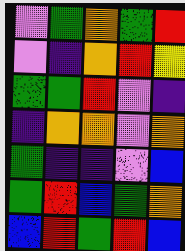[["violet", "green", "orange", "green", "red"], ["violet", "indigo", "orange", "red", "yellow"], ["green", "green", "red", "violet", "indigo"], ["indigo", "orange", "orange", "violet", "orange"], ["green", "indigo", "indigo", "violet", "blue"], ["green", "red", "blue", "green", "orange"], ["blue", "red", "green", "red", "blue"]]